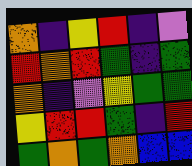[["orange", "indigo", "yellow", "red", "indigo", "violet"], ["red", "orange", "red", "green", "indigo", "green"], ["orange", "indigo", "violet", "yellow", "green", "green"], ["yellow", "red", "red", "green", "indigo", "red"], ["green", "orange", "green", "orange", "blue", "blue"]]